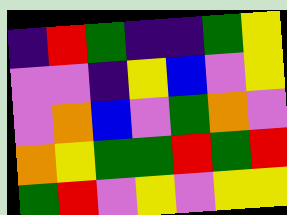[["indigo", "red", "green", "indigo", "indigo", "green", "yellow"], ["violet", "violet", "indigo", "yellow", "blue", "violet", "yellow"], ["violet", "orange", "blue", "violet", "green", "orange", "violet"], ["orange", "yellow", "green", "green", "red", "green", "red"], ["green", "red", "violet", "yellow", "violet", "yellow", "yellow"]]